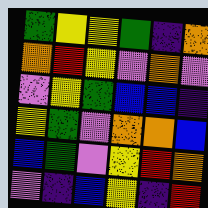[["green", "yellow", "yellow", "green", "indigo", "orange"], ["orange", "red", "yellow", "violet", "orange", "violet"], ["violet", "yellow", "green", "blue", "blue", "indigo"], ["yellow", "green", "violet", "orange", "orange", "blue"], ["blue", "green", "violet", "yellow", "red", "orange"], ["violet", "indigo", "blue", "yellow", "indigo", "red"]]